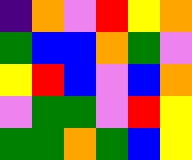[["indigo", "orange", "violet", "red", "yellow", "orange"], ["green", "blue", "blue", "orange", "green", "violet"], ["yellow", "red", "blue", "violet", "blue", "orange"], ["violet", "green", "green", "violet", "red", "yellow"], ["green", "green", "orange", "green", "blue", "yellow"]]